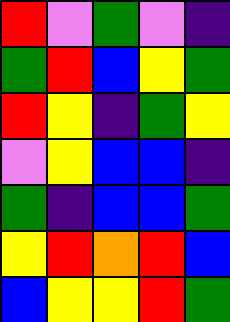[["red", "violet", "green", "violet", "indigo"], ["green", "red", "blue", "yellow", "green"], ["red", "yellow", "indigo", "green", "yellow"], ["violet", "yellow", "blue", "blue", "indigo"], ["green", "indigo", "blue", "blue", "green"], ["yellow", "red", "orange", "red", "blue"], ["blue", "yellow", "yellow", "red", "green"]]